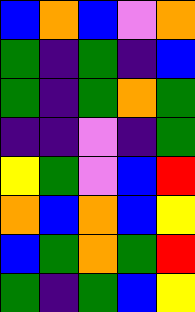[["blue", "orange", "blue", "violet", "orange"], ["green", "indigo", "green", "indigo", "blue"], ["green", "indigo", "green", "orange", "green"], ["indigo", "indigo", "violet", "indigo", "green"], ["yellow", "green", "violet", "blue", "red"], ["orange", "blue", "orange", "blue", "yellow"], ["blue", "green", "orange", "green", "red"], ["green", "indigo", "green", "blue", "yellow"]]